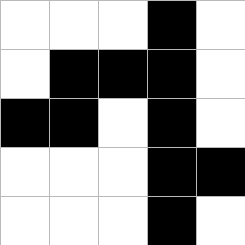[["white", "white", "white", "black", "white"], ["white", "black", "black", "black", "white"], ["black", "black", "white", "black", "white"], ["white", "white", "white", "black", "black"], ["white", "white", "white", "black", "white"]]